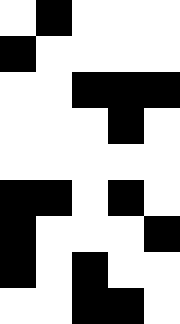[["white", "black", "white", "white", "white"], ["black", "white", "white", "white", "white"], ["white", "white", "black", "black", "black"], ["white", "white", "white", "black", "white"], ["white", "white", "white", "white", "white"], ["black", "black", "white", "black", "white"], ["black", "white", "white", "white", "black"], ["black", "white", "black", "white", "white"], ["white", "white", "black", "black", "white"]]